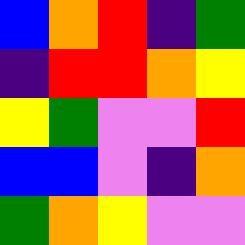[["blue", "orange", "red", "indigo", "green"], ["indigo", "red", "red", "orange", "yellow"], ["yellow", "green", "violet", "violet", "red"], ["blue", "blue", "violet", "indigo", "orange"], ["green", "orange", "yellow", "violet", "violet"]]